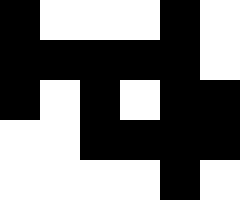[["black", "white", "white", "white", "black", "white"], ["black", "black", "black", "black", "black", "white"], ["black", "white", "black", "white", "black", "black"], ["white", "white", "black", "black", "black", "black"], ["white", "white", "white", "white", "black", "white"]]